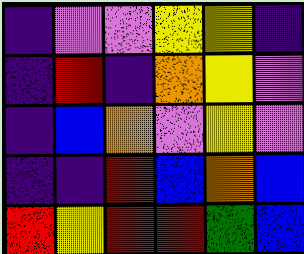[["indigo", "violet", "violet", "yellow", "yellow", "indigo"], ["indigo", "red", "indigo", "orange", "yellow", "violet"], ["indigo", "blue", "orange", "violet", "yellow", "violet"], ["indigo", "indigo", "red", "blue", "orange", "blue"], ["red", "yellow", "red", "red", "green", "blue"]]